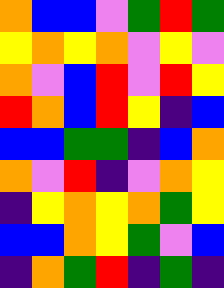[["orange", "blue", "blue", "violet", "green", "red", "green"], ["yellow", "orange", "yellow", "orange", "violet", "yellow", "violet"], ["orange", "violet", "blue", "red", "violet", "red", "yellow"], ["red", "orange", "blue", "red", "yellow", "indigo", "blue"], ["blue", "blue", "green", "green", "indigo", "blue", "orange"], ["orange", "violet", "red", "indigo", "violet", "orange", "yellow"], ["indigo", "yellow", "orange", "yellow", "orange", "green", "yellow"], ["blue", "blue", "orange", "yellow", "green", "violet", "blue"], ["indigo", "orange", "green", "red", "indigo", "green", "indigo"]]